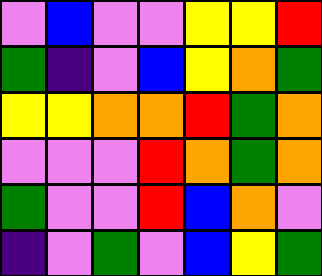[["violet", "blue", "violet", "violet", "yellow", "yellow", "red"], ["green", "indigo", "violet", "blue", "yellow", "orange", "green"], ["yellow", "yellow", "orange", "orange", "red", "green", "orange"], ["violet", "violet", "violet", "red", "orange", "green", "orange"], ["green", "violet", "violet", "red", "blue", "orange", "violet"], ["indigo", "violet", "green", "violet", "blue", "yellow", "green"]]